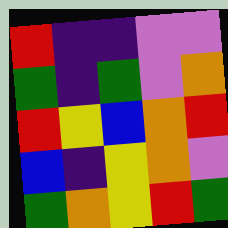[["red", "indigo", "indigo", "violet", "violet"], ["green", "indigo", "green", "violet", "orange"], ["red", "yellow", "blue", "orange", "red"], ["blue", "indigo", "yellow", "orange", "violet"], ["green", "orange", "yellow", "red", "green"]]